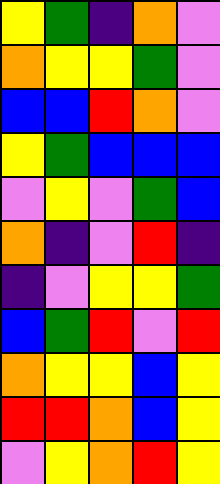[["yellow", "green", "indigo", "orange", "violet"], ["orange", "yellow", "yellow", "green", "violet"], ["blue", "blue", "red", "orange", "violet"], ["yellow", "green", "blue", "blue", "blue"], ["violet", "yellow", "violet", "green", "blue"], ["orange", "indigo", "violet", "red", "indigo"], ["indigo", "violet", "yellow", "yellow", "green"], ["blue", "green", "red", "violet", "red"], ["orange", "yellow", "yellow", "blue", "yellow"], ["red", "red", "orange", "blue", "yellow"], ["violet", "yellow", "orange", "red", "yellow"]]